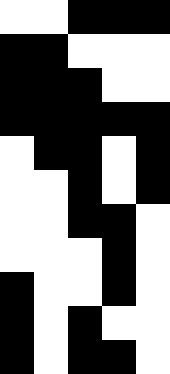[["white", "white", "black", "black", "black"], ["black", "black", "white", "white", "white"], ["black", "black", "black", "white", "white"], ["black", "black", "black", "black", "black"], ["white", "black", "black", "white", "black"], ["white", "white", "black", "white", "black"], ["white", "white", "black", "black", "white"], ["white", "white", "white", "black", "white"], ["black", "white", "white", "black", "white"], ["black", "white", "black", "white", "white"], ["black", "white", "black", "black", "white"]]